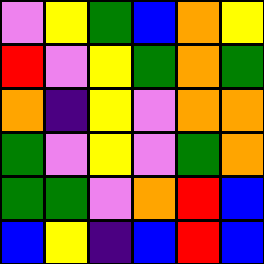[["violet", "yellow", "green", "blue", "orange", "yellow"], ["red", "violet", "yellow", "green", "orange", "green"], ["orange", "indigo", "yellow", "violet", "orange", "orange"], ["green", "violet", "yellow", "violet", "green", "orange"], ["green", "green", "violet", "orange", "red", "blue"], ["blue", "yellow", "indigo", "blue", "red", "blue"]]